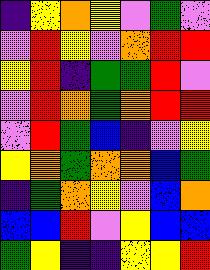[["indigo", "yellow", "orange", "yellow", "violet", "green", "violet"], ["violet", "red", "yellow", "violet", "orange", "red", "red"], ["yellow", "red", "indigo", "green", "green", "red", "violet"], ["violet", "red", "orange", "green", "orange", "red", "red"], ["violet", "red", "green", "blue", "indigo", "violet", "yellow"], ["yellow", "orange", "green", "orange", "orange", "blue", "green"], ["indigo", "green", "orange", "yellow", "violet", "blue", "orange"], ["blue", "blue", "red", "violet", "yellow", "blue", "blue"], ["green", "yellow", "indigo", "indigo", "yellow", "yellow", "red"]]